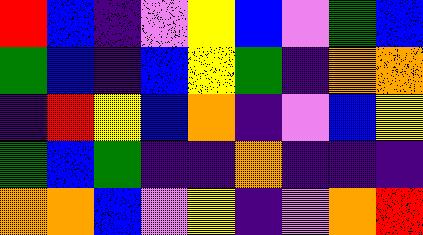[["red", "blue", "indigo", "violet", "yellow", "blue", "violet", "green", "blue"], ["green", "blue", "indigo", "blue", "yellow", "green", "indigo", "orange", "orange"], ["indigo", "red", "yellow", "blue", "orange", "indigo", "violet", "blue", "yellow"], ["green", "blue", "green", "indigo", "indigo", "orange", "indigo", "indigo", "indigo"], ["orange", "orange", "blue", "violet", "yellow", "indigo", "violet", "orange", "red"]]